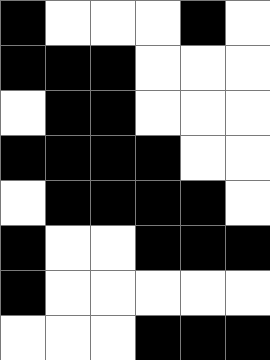[["black", "white", "white", "white", "black", "white"], ["black", "black", "black", "white", "white", "white"], ["white", "black", "black", "white", "white", "white"], ["black", "black", "black", "black", "white", "white"], ["white", "black", "black", "black", "black", "white"], ["black", "white", "white", "black", "black", "black"], ["black", "white", "white", "white", "white", "white"], ["white", "white", "white", "black", "black", "black"]]